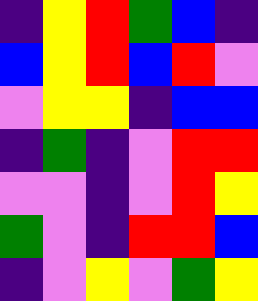[["indigo", "yellow", "red", "green", "blue", "indigo"], ["blue", "yellow", "red", "blue", "red", "violet"], ["violet", "yellow", "yellow", "indigo", "blue", "blue"], ["indigo", "green", "indigo", "violet", "red", "red"], ["violet", "violet", "indigo", "violet", "red", "yellow"], ["green", "violet", "indigo", "red", "red", "blue"], ["indigo", "violet", "yellow", "violet", "green", "yellow"]]